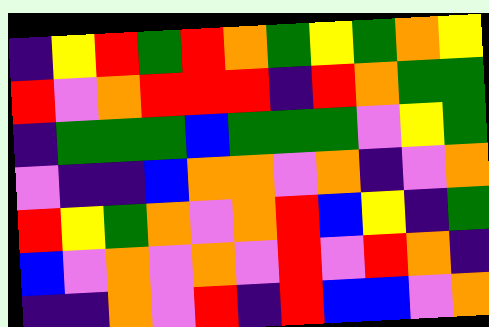[["indigo", "yellow", "red", "green", "red", "orange", "green", "yellow", "green", "orange", "yellow"], ["red", "violet", "orange", "red", "red", "red", "indigo", "red", "orange", "green", "green"], ["indigo", "green", "green", "green", "blue", "green", "green", "green", "violet", "yellow", "green"], ["violet", "indigo", "indigo", "blue", "orange", "orange", "violet", "orange", "indigo", "violet", "orange"], ["red", "yellow", "green", "orange", "violet", "orange", "red", "blue", "yellow", "indigo", "green"], ["blue", "violet", "orange", "violet", "orange", "violet", "red", "violet", "red", "orange", "indigo"], ["indigo", "indigo", "orange", "violet", "red", "indigo", "red", "blue", "blue", "violet", "orange"]]